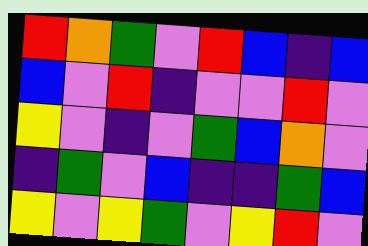[["red", "orange", "green", "violet", "red", "blue", "indigo", "blue"], ["blue", "violet", "red", "indigo", "violet", "violet", "red", "violet"], ["yellow", "violet", "indigo", "violet", "green", "blue", "orange", "violet"], ["indigo", "green", "violet", "blue", "indigo", "indigo", "green", "blue"], ["yellow", "violet", "yellow", "green", "violet", "yellow", "red", "violet"]]